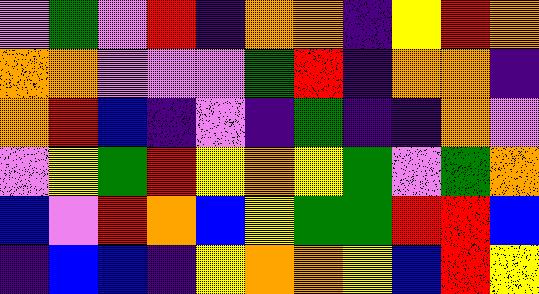[["violet", "green", "violet", "red", "indigo", "orange", "orange", "indigo", "yellow", "red", "orange"], ["orange", "orange", "violet", "violet", "violet", "green", "red", "indigo", "orange", "orange", "indigo"], ["orange", "red", "blue", "indigo", "violet", "indigo", "green", "indigo", "indigo", "orange", "violet"], ["violet", "yellow", "green", "red", "yellow", "orange", "yellow", "green", "violet", "green", "orange"], ["blue", "violet", "red", "orange", "blue", "yellow", "green", "green", "red", "red", "blue"], ["indigo", "blue", "blue", "indigo", "yellow", "orange", "orange", "yellow", "blue", "red", "yellow"]]